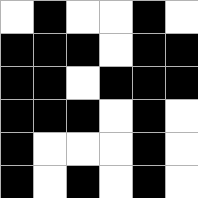[["white", "black", "white", "white", "black", "white"], ["black", "black", "black", "white", "black", "black"], ["black", "black", "white", "black", "black", "black"], ["black", "black", "black", "white", "black", "white"], ["black", "white", "white", "white", "black", "white"], ["black", "white", "black", "white", "black", "white"]]